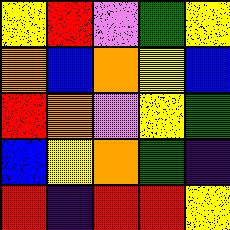[["yellow", "red", "violet", "green", "yellow"], ["orange", "blue", "orange", "yellow", "blue"], ["red", "orange", "violet", "yellow", "green"], ["blue", "yellow", "orange", "green", "indigo"], ["red", "indigo", "red", "red", "yellow"]]